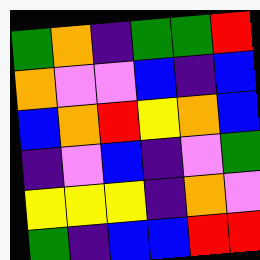[["green", "orange", "indigo", "green", "green", "red"], ["orange", "violet", "violet", "blue", "indigo", "blue"], ["blue", "orange", "red", "yellow", "orange", "blue"], ["indigo", "violet", "blue", "indigo", "violet", "green"], ["yellow", "yellow", "yellow", "indigo", "orange", "violet"], ["green", "indigo", "blue", "blue", "red", "red"]]